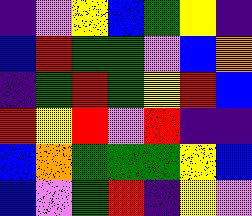[["indigo", "violet", "yellow", "blue", "green", "yellow", "indigo"], ["blue", "red", "green", "green", "violet", "blue", "orange"], ["indigo", "green", "red", "green", "yellow", "red", "blue"], ["red", "yellow", "red", "violet", "red", "indigo", "indigo"], ["blue", "orange", "green", "green", "green", "yellow", "blue"], ["blue", "violet", "green", "red", "indigo", "yellow", "violet"]]